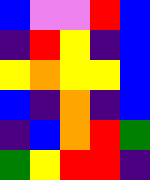[["blue", "violet", "violet", "red", "blue"], ["indigo", "red", "yellow", "indigo", "blue"], ["yellow", "orange", "yellow", "yellow", "blue"], ["blue", "indigo", "orange", "indigo", "blue"], ["indigo", "blue", "orange", "red", "green"], ["green", "yellow", "red", "red", "indigo"]]